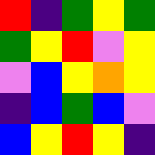[["red", "indigo", "green", "yellow", "green"], ["green", "yellow", "red", "violet", "yellow"], ["violet", "blue", "yellow", "orange", "yellow"], ["indigo", "blue", "green", "blue", "violet"], ["blue", "yellow", "red", "yellow", "indigo"]]